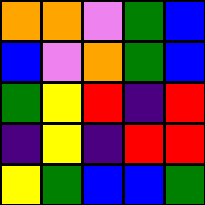[["orange", "orange", "violet", "green", "blue"], ["blue", "violet", "orange", "green", "blue"], ["green", "yellow", "red", "indigo", "red"], ["indigo", "yellow", "indigo", "red", "red"], ["yellow", "green", "blue", "blue", "green"]]